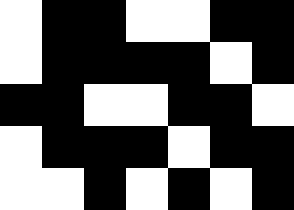[["white", "black", "black", "white", "white", "black", "black"], ["white", "black", "black", "black", "black", "white", "black"], ["black", "black", "white", "white", "black", "black", "white"], ["white", "black", "black", "black", "white", "black", "black"], ["white", "white", "black", "white", "black", "white", "black"]]